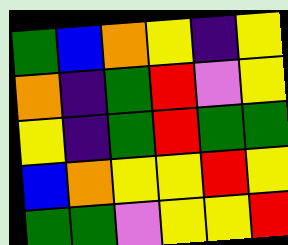[["green", "blue", "orange", "yellow", "indigo", "yellow"], ["orange", "indigo", "green", "red", "violet", "yellow"], ["yellow", "indigo", "green", "red", "green", "green"], ["blue", "orange", "yellow", "yellow", "red", "yellow"], ["green", "green", "violet", "yellow", "yellow", "red"]]